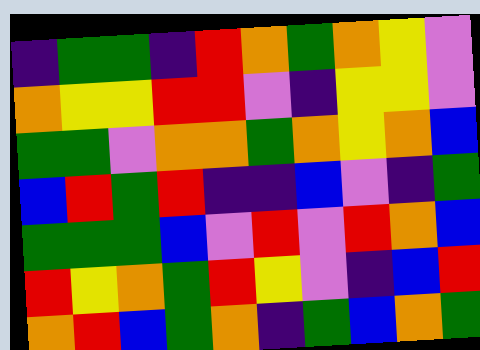[["indigo", "green", "green", "indigo", "red", "orange", "green", "orange", "yellow", "violet"], ["orange", "yellow", "yellow", "red", "red", "violet", "indigo", "yellow", "yellow", "violet"], ["green", "green", "violet", "orange", "orange", "green", "orange", "yellow", "orange", "blue"], ["blue", "red", "green", "red", "indigo", "indigo", "blue", "violet", "indigo", "green"], ["green", "green", "green", "blue", "violet", "red", "violet", "red", "orange", "blue"], ["red", "yellow", "orange", "green", "red", "yellow", "violet", "indigo", "blue", "red"], ["orange", "red", "blue", "green", "orange", "indigo", "green", "blue", "orange", "green"]]